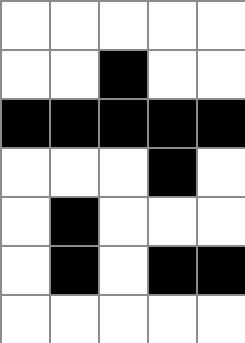[["white", "white", "white", "white", "white"], ["white", "white", "black", "white", "white"], ["black", "black", "black", "black", "black"], ["white", "white", "white", "black", "white"], ["white", "black", "white", "white", "white"], ["white", "black", "white", "black", "black"], ["white", "white", "white", "white", "white"]]